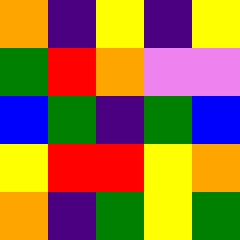[["orange", "indigo", "yellow", "indigo", "yellow"], ["green", "red", "orange", "violet", "violet"], ["blue", "green", "indigo", "green", "blue"], ["yellow", "red", "red", "yellow", "orange"], ["orange", "indigo", "green", "yellow", "green"]]